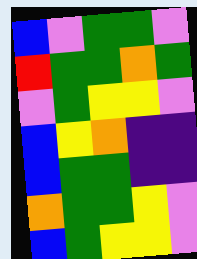[["blue", "violet", "green", "green", "violet"], ["red", "green", "green", "orange", "green"], ["violet", "green", "yellow", "yellow", "violet"], ["blue", "yellow", "orange", "indigo", "indigo"], ["blue", "green", "green", "indigo", "indigo"], ["orange", "green", "green", "yellow", "violet"], ["blue", "green", "yellow", "yellow", "violet"]]